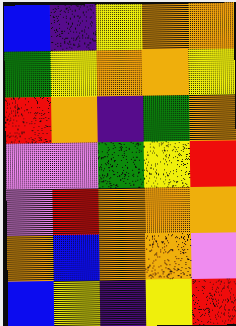[["blue", "indigo", "yellow", "orange", "orange"], ["green", "yellow", "orange", "orange", "yellow"], ["red", "orange", "indigo", "green", "orange"], ["violet", "violet", "green", "yellow", "red"], ["violet", "red", "orange", "orange", "orange"], ["orange", "blue", "orange", "orange", "violet"], ["blue", "yellow", "indigo", "yellow", "red"]]